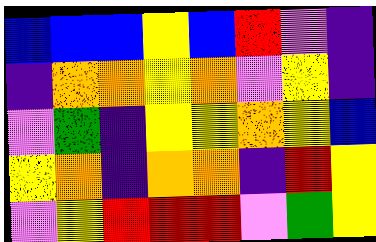[["blue", "blue", "blue", "yellow", "blue", "red", "violet", "indigo"], ["indigo", "orange", "orange", "yellow", "orange", "violet", "yellow", "indigo"], ["violet", "green", "indigo", "yellow", "yellow", "orange", "yellow", "blue"], ["yellow", "orange", "indigo", "orange", "orange", "indigo", "red", "yellow"], ["violet", "yellow", "red", "red", "red", "violet", "green", "yellow"]]